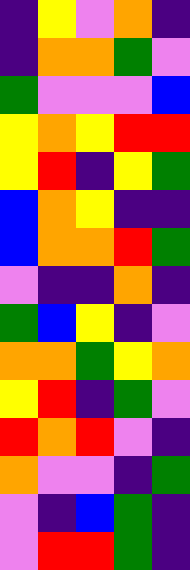[["indigo", "yellow", "violet", "orange", "indigo"], ["indigo", "orange", "orange", "green", "violet"], ["green", "violet", "violet", "violet", "blue"], ["yellow", "orange", "yellow", "red", "red"], ["yellow", "red", "indigo", "yellow", "green"], ["blue", "orange", "yellow", "indigo", "indigo"], ["blue", "orange", "orange", "red", "green"], ["violet", "indigo", "indigo", "orange", "indigo"], ["green", "blue", "yellow", "indigo", "violet"], ["orange", "orange", "green", "yellow", "orange"], ["yellow", "red", "indigo", "green", "violet"], ["red", "orange", "red", "violet", "indigo"], ["orange", "violet", "violet", "indigo", "green"], ["violet", "indigo", "blue", "green", "indigo"], ["violet", "red", "red", "green", "indigo"]]